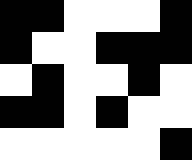[["black", "black", "white", "white", "white", "black"], ["black", "white", "white", "black", "black", "black"], ["white", "black", "white", "white", "black", "white"], ["black", "black", "white", "black", "white", "white"], ["white", "white", "white", "white", "white", "black"]]